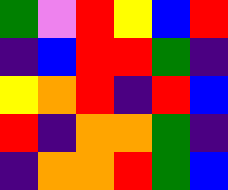[["green", "violet", "red", "yellow", "blue", "red"], ["indigo", "blue", "red", "red", "green", "indigo"], ["yellow", "orange", "red", "indigo", "red", "blue"], ["red", "indigo", "orange", "orange", "green", "indigo"], ["indigo", "orange", "orange", "red", "green", "blue"]]